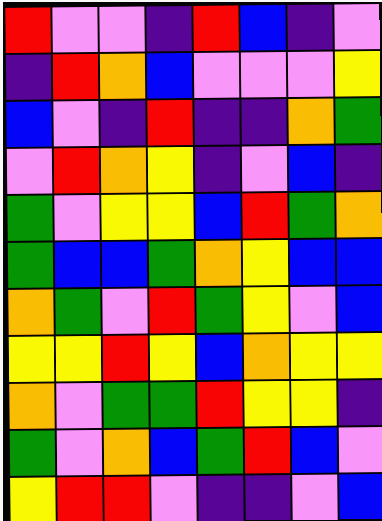[["red", "violet", "violet", "indigo", "red", "blue", "indigo", "violet"], ["indigo", "red", "orange", "blue", "violet", "violet", "violet", "yellow"], ["blue", "violet", "indigo", "red", "indigo", "indigo", "orange", "green"], ["violet", "red", "orange", "yellow", "indigo", "violet", "blue", "indigo"], ["green", "violet", "yellow", "yellow", "blue", "red", "green", "orange"], ["green", "blue", "blue", "green", "orange", "yellow", "blue", "blue"], ["orange", "green", "violet", "red", "green", "yellow", "violet", "blue"], ["yellow", "yellow", "red", "yellow", "blue", "orange", "yellow", "yellow"], ["orange", "violet", "green", "green", "red", "yellow", "yellow", "indigo"], ["green", "violet", "orange", "blue", "green", "red", "blue", "violet"], ["yellow", "red", "red", "violet", "indigo", "indigo", "violet", "blue"]]